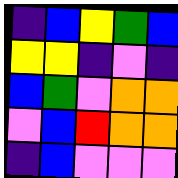[["indigo", "blue", "yellow", "green", "blue"], ["yellow", "yellow", "indigo", "violet", "indigo"], ["blue", "green", "violet", "orange", "orange"], ["violet", "blue", "red", "orange", "orange"], ["indigo", "blue", "violet", "violet", "violet"]]